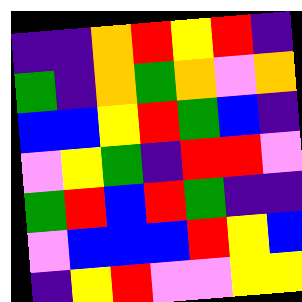[["indigo", "indigo", "orange", "red", "yellow", "red", "indigo"], ["green", "indigo", "orange", "green", "orange", "violet", "orange"], ["blue", "blue", "yellow", "red", "green", "blue", "indigo"], ["violet", "yellow", "green", "indigo", "red", "red", "violet"], ["green", "red", "blue", "red", "green", "indigo", "indigo"], ["violet", "blue", "blue", "blue", "red", "yellow", "blue"], ["indigo", "yellow", "red", "violet", "violet", "yellow", "yellow"]]